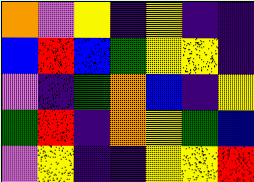[["orange", "violet", "yellow", "indigo", "yellow", "indigo", "indigo"], ["blue", "red", "blue", "green", "yellow", "yellow", "indigo"], ["violet", "indigo", "green", "orange", "blue", "indigo", "yellow"], ["green", "red", "indigo", "orange", "yellow", "green", "blue"], ["violet", "yellow", "indigo", "indigo", "yellow", "yellow", "red"]]